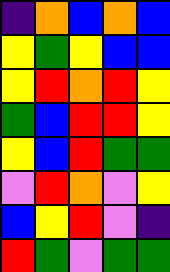[["indigo", "orange", "blue", "orange", "blue"], ["yellow", "green", "yellow", "blue", "blue"], ["yellow", "red", "orange", "red", "yellow"], ["green", "blue", "red", "red", "yellow"], ["yellow", "blue", "red", "green", "green"], ["violet", "red", "orange", "violet", "yellow"], ["blue", "yellow", "red", "violet", "indigo"], ["red", "green", "violet", "green", "green"]]